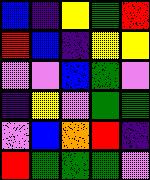[["blue", "indigo", "yellow", "green", "red"], ["red", "blue", "indigo", "yellow", "yellow"], ["violet", "violet", "blue", "green", "violet"], ["indigo", "yellow", "violet", "green", "green"], ["violet", "blue", "orange", "red", "indigo"], ["red", "green", "green", "green", "violet"]]